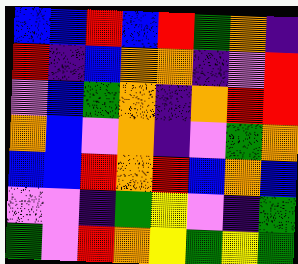[["blue", "blue", "red", "blue", "red", "green", "orange", "indigo"], ["red", "indigo", "blue", "orange", "orange", "indigo", "violet", "red"], ["violet", "blue", "green", "orange", "indigo", "orange", "red", "red"], ["orange", "blue", "violet", "orange", "indigo", "violet", "green", "orange"], ["blue", "blue", "red", "orange", "red", "blue", "orange", "blue"], ["violet", "violet", "indigo", "green", "yellow", "violet", "indigo", "green"], ["green", "violet", "red", "orange", "yellow", "green", "yellow", "green"]]